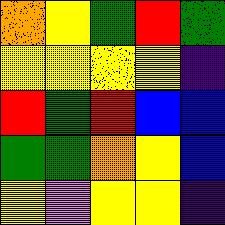[["orange", "yellow", "green", "red", "green"], ["yellow", "yellow", "yellow", "yellow", "indigo"], ["red", "green", "red", "blue", "blue"], ["green", "green", "orange", "yellow", "blue"], ["yellow", "violet", "yellow", "yellow", "indigo"]]